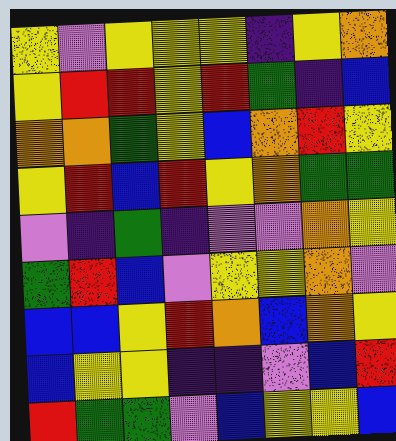[["yellow", "violet", "yellow", "yellow", "yellow", "indigo", "yellow", "orange"], ["yellow", "red", "red", "yellow", "red", "green", "indigo", "blue"], ["orange", "orange", "green", "yellow", "blue", "orange", "red", "yellow"], ["yellow", "red", "blue", "red", "yellow", "orange", "green", "green"], ["violet", "indigo", "green", "indigo", "violet", "violet", "orange", "yellow"], ["green", "red", "blue", "violet", "yellow", "yellow", "orange", "violet"], ["blue", "blue", "yellow", "red", "orange", "blue", "orange", "yellow"], ["blue", "yellow", "yellow", "indigo", "indigo", "violet", "blue", "red"], ["red", "green", "green", "violet", "blue", "yellow", "yellow", "blue"]]